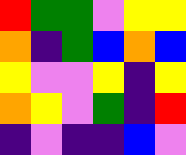[["red", "green", "green", "violet", "yellow", "yellow"], ["orange", "indigo", "green", "blue", "orange", "blue"], ["yellow", "violet", "violet", "yellow", "indigo", "yellow"], ["orange", "yellow", "violet", "green", "indigo", "red"], ["indigo", "violet", "indigo", "indigo", "blue", "violet"]]